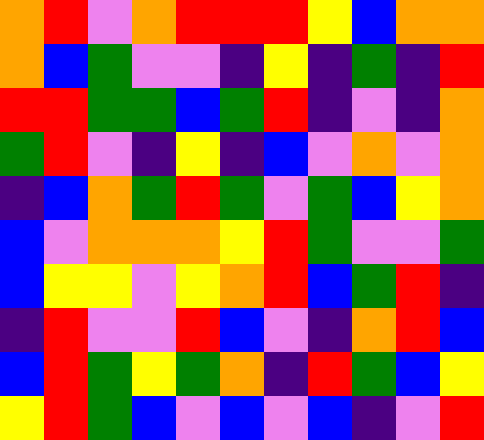[["orange", "red", "violet", "orange", "red", "red", "red", "yellow", "blue", "orange", "orange"], ["orange", "blue", "green", "violet", "violet", "indigo", "yellow", "indigo", "green", "indigo", "red"], ["red", "red", "green", "green", "blue", "green", "red", "indigo", "violet", "indigo", "orange"], ["green", "red", "violet", "indigo", "yellow", "indigo", "blue", "violet", "orange", "violet", "orange"], ["indigo", "blue", "orange", "green", "red", "green", "violet", "green", "blue", "yellow", "orange"], ["blue", "violet", "orange", "orange", "orange", "yellow", "red", "green", "violet", "violet", "green"], ["blue", "yellow", "yellow", "violet", "yellow", "orange", "red", "blue", "green", "red", "indigo"], ["indigo", "red", "violet", "violet", "red", "blue", "violet", "indigo", "orange", "red", "blue"], ["blue", "red", "green", "yellow", "green", "orange", "indigo", "red", "green", "blue", "yellow"], ["yellow", "red", "green", "blue", "violet", "blue", "violet", "blue", "indigo", "violet", "red"]]